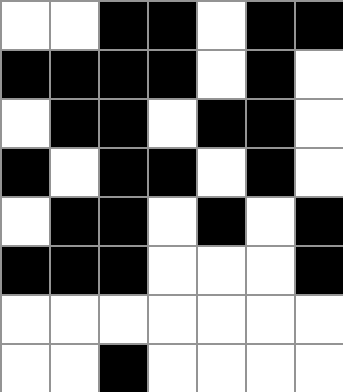[["white", "white", "black", "black", "white", "black", "black"], ["black", "black", "black", "black", "white", "black", "white"], ["white", "black", "black", "white", "black", "black", "white"], ["black", "white", "black", "black", "white", "black", "white"], ["white", "black", "black", "white", "black", "white", "black"], ["black", "black", "black", "white", "white", "white", "black"], ["white", "white", "white", "white", "white", "white", "white"], ["white", "white", "black", "white", "white", "white", "white"]]